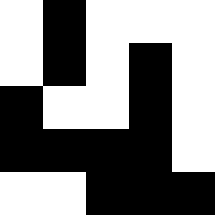[["white", "black", "white", "white", "white"], ["white", "black", "white", "black", "white"], ["black", "white", "white", "black", "white"], ["black", "black", "black", "black", "white"], ["white", "white", "black", "black", "black"]]